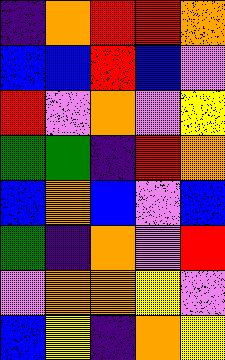[["indigo", "orange", "red", "red", "orange"], ["blue", "blue", "red", "blue", "violet"], ["red", "violet", "orange", "violet", "yellow"], ["green", "green", "indigo", "red", "orange"], ["blue", "orange", "blue", "violet", "blue"], ["green", "indigo", "orange", "violet", "red"], ["violet", "orange", "orange", "yellow", "violet"], ["blue", "yellow", "indigo", "orange", "yellow"]]